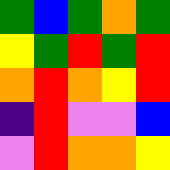[["green", "blue", "green", "orange", "green"], ["yellow", "green", "red", "green", "red"], ["orange", "red", "orange", "yellow", "red"], ["indigo", "red", "violet", "violet", "blue"], ["violet", "red", "orange", "orange", "yellow"]]